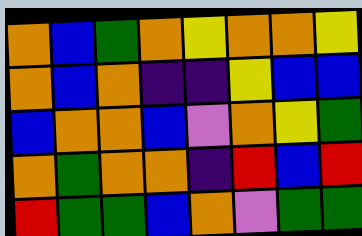[["orange", "blue", "green", "orange", "yellow", "orange", "orange", "yellow"], ["orange", "blue", "orange", "indigo", "indigo", "yellow", "blue", "blue"], ["blue", "orange", "orange", "blue", "violet", "orange", "yellow", "green"], ["orange", "green", "orange", "orange", "indigo", "red", "blue", "red"], ["red", "green", "green", "blue", "orange", "violet", "green", "green"]]